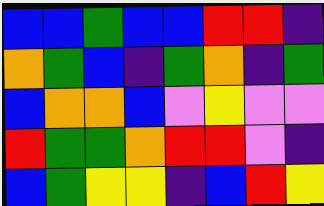[["blue", "blue", "green", "blue", "blue", "red", "red", "indigo"], ["orange", "green", "blue", "indigo", "green", "orange", "indigo", "green"], ["blue", "orange", "orange", "blue", "violet", "yellow", "violet", "violet"], ["red", "green", "green", "orange", "red", "red", "violet", "indigo"], ["blue", "green", "yellow", "yellow", "indigo", "blue", "red", "yellow"]]